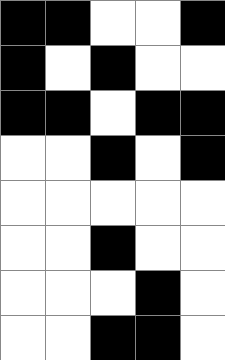[["black", "black", "white", "white", "black"], ["black", "white", "black", "white", "white"], ["black", "black", "white", "black", "black"], ["white", "white", "black", "white", "black"], ["white", "white", "white", "white", "white"], ["white", "white", "black", "white", "white"], ["white", "white", "white", "black", "white"], ["white", "white", "black", "black", "white"]]